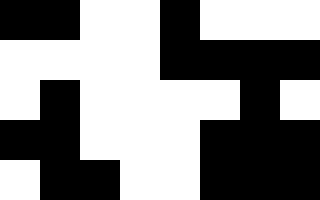[["black", "black", "white", "white", "black", "white", "white", "white"], ["white", "white", "white", "white", "black", "black", "black", "black"], ["white", "black", "white", "white", "white", "white", "black", "white"], ["black", "black", "white", "white", "white", "black", "black", "black"], ["white", "black", "black", "white", "white", "black", "black", "black"]]